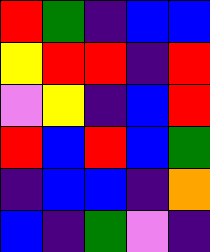[["red", "green", "indigo", "blue", "blue"], ["yellow", "red", "red", "indigo", "red"], ["violet", "yellow", "indigo", "blue", "red"], ["red", "blue", "red", "blue", "green"], ["indigo", "blue", "blue", "indigo", "orange"], ["blue", "indigo", "green", "violet", "indigo"]]